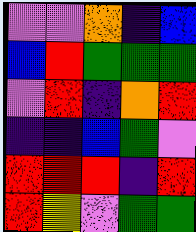[["violet", "violet", "orange", "indigo", "blue"], ["blue", "red", "green", "green", "green"], ["violet", "red", "indigo", "orange", "red"], ["indigo", "indigo", "blue", "green", "violet"], ["red", "red", "red", "indigo", "red"], ["red", "yellow", "violet", "green", "green"]]